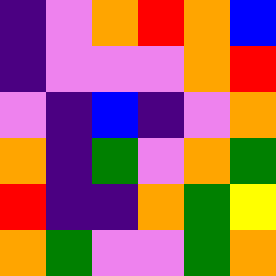[["indigo", "violet", "orange", "red", "orange", "blue"], ["indigo", "violet", "violet", "violet", "orange", "red"], ["violet", "indigo", "blue", "indigo", "violet", "orange"], ["orange", "indigo", "green", "violet", "orange", "green"], ["red", "indigo", "indigo", "orange", "green", "yellow"], ["orange", "green", "violet", "violet", "green", "orange"]]